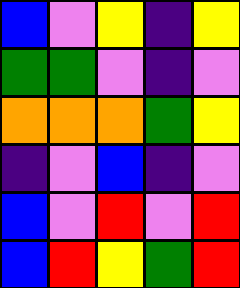[["blue", "violet", "yellow", "indigo", "yellow"], ["green", "green", "violet", "indigo", "violet"], ["orange", "orange", "orange", "green", "yellow"], ["indigo", "violet", "blue", "indigo", "violet"], ["blue", "violet", "red", "violet", "red"], ["blue", "red", "yellow", "green", "red"]]